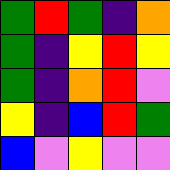[["green", "red", "green", "indigo", "orange"], ["green", "indigo", "yellow", "red", "yellow"], ["green", "indigo", "orange", "red", "violet"], ["yellow", "indigo", "blue", "red", "green"], ["blue", "violet", "yellow", "violet", "violet"]]